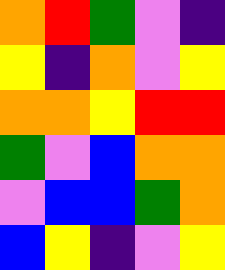[["orange", "red", "green", "violet", "indigo"], ["yellow", "indigo", "orange", "violet", "yellow"], ["orange", "orange", "yellow", "red", "red"], ["green", "violet", "blue", "orange", "orange"], ["violet", "blue", "blue", "green", "orange"], ["blue", "yellow", "indigo", "violet", "yellow"]]